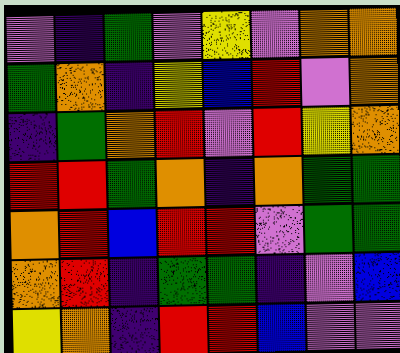[["violet", "indigo", "green", "violet", "yellow", "violet", "orange", "orange"], ["green", "orange", "indigo", "yellow", "blue", "red", "violet", "orange"], ["indigo", "green", "orange", "red", "violet", "red", "yellow", "orange"], ["red", "red", "green", "orange", "indigo", "orange", "green", "green"], ["orange", "red", "blue", "red", "red", "violet", "green", "green"], ["orange", "red", "indigo", "green", "green", "indigo", "violet", "blue"], ["yellow", "orange", "indigo", "red", "red", "blue", "violet", "violet"]]